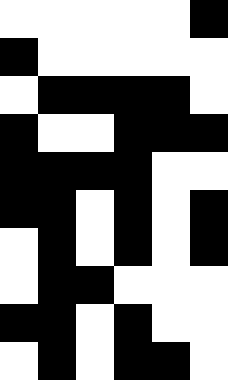[["white", "white", "white", "white", "white", "black"], ["black", "white", "white", "white", "white", "white"], ["white", "black", "black", "black", "black", "white"], ["black", "white", "white", "black", "black", "black"], ["black", "black", "black", "black", "white", "white"], ["black", "black", "white", "black", "white", "black"], ["white", "black", "white", "black", "white", "black"], ["white", "black", "black", "white", "white", "white"], ["black", "black", "white", "black", "white", "white"], ["white", "black", "white", "black", "black", "white"]]